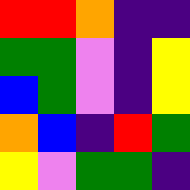[["red", "red", "orange", "indigo", "indigo"], ["green", "green", "violet", "indigo", "yellow"], ["blue", "green", "violet", "indigo", "yellow"], ["orange", "blue", "indigo", "red", "green"], ["yellow", "violet", "green", "green", "indigo"]]